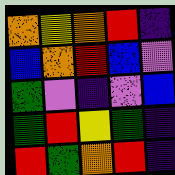[["orange", "yellow", "orange", "red", "indigo"], ["blue", "orange", "red", "blue", "violet"], ["green", "violet", "indigo", "violet", "blue"], ["green", "red", "yellow", "green", "indigo"], ["red", "green", "orange", "red", "indigo"]]